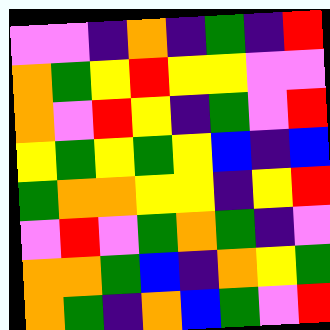[["violet", "violet", "indigo", "orange", "indigo", "green", "indigo", "red"], ["orange", "green", "yellow", "red", "yellow", "yellow", "violet", "violet"], ["orange", "violet", "red", "yellow", "indigo", "green", "violet", "red"], ["yellow", "green", "yellow", "green", "yellow", "blue", "indigo", "blue"], ["green", "orange", "orange", "yellow", "yellow", "indigo", "yellow", "red"], ["violet", "red", "violet", "green", "orange", "green", "indigo", "violet"], ["orange", "orange", "green", "blue", "indigo", "orange", "yellow", "green"], ["orange", "green", "indigo", "orange", "blue", "green", "violet", "red"]]